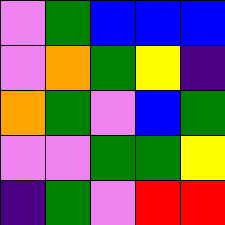[["violet", "green", "blue", "blue", "blue"], ["violet", "orange", "green", "yellow", "indigo"], ["orange", "green", "violet", "blue", "green"], ["violet", "violet", "green", "green", "yellow"], ["indigo", "green", "violet", "red", "red"]]